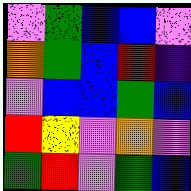[["violet", "green", "blue", "blue", "violet"], ["orange", "green", "blue", "red", "indigo"], ["violet", "blue", "blue", "green", "blue"], ["red", "yellow", "violet", "orange", "violet"], ["green", "red", "violet", "green", "blue"]]